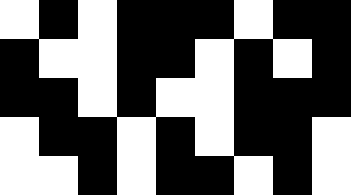[["white", "black", "white", "black", "black", "black", "white", "black", "black"], ["black", "white", "white", "black", "black", "white", "black", "white", "black"], ["black", "black", "white", "black", "white", "white", "black", "black", "black"], ["white", "black", "black", "white", "black", "white", "black", "black", "white"], ["white", "white", "black", "white", "black", "black", "white", "black", "white"]]